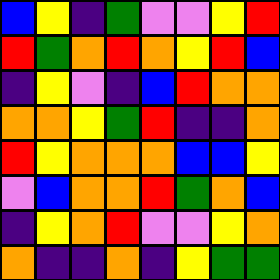[["blue", "yellow", "indigo", "green", "violet", "violet", "yellow", "red"], ["red", "green", "orange", "red", "orange", "yellow", "red", "blue"], ["indigo", "yellow", "violet", "indigo", "blue", "red", "orange", "orange"], ["orange", "orange", "yellow", "green", "red", "indigo", "indigo", "orange"], ["red", "yellow", "orange", "orange", "orange", "blue", "blue", "yellow"], ["violet", "blue", "orange", "orange", "red", "green", "orange", "blue"], ["indigo", "yellow", "orange", "red", "violet", "violet", "yellow", "orange"], ["orange", "indigo", "indigo", "orange", "indigo", "yellow", "green", "green"]]